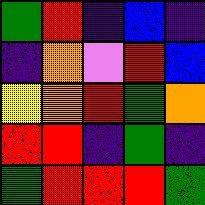[["green", "red", "indigo", "blue", "indigo"], ["indigo", "orange", "violet", "red", "blue"], ["yellow", "orange", "red", "green", "orange"], ["red", "red", "indigo", "green", "indigo"], ["green", "red", "red", "red", "green"]]